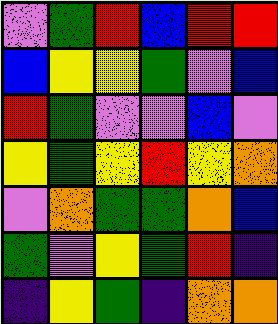[["violet", "green", "red", "blue", "red", "red"], ["blue", "yellow", "yellow", "green", "violet", "blue"], ["red", "green", "violet", "violet", "blue", "violet"], ["yellow", "green", "yellow", "red", "yellow", "orange"], ["violet", "orange", "green", "green", "orange", "blue"], ["green", "violet", "yellow", "green", "red", "indigo"], ["indigo", "yellow", "green", "indigo", "orange", "orange"]]